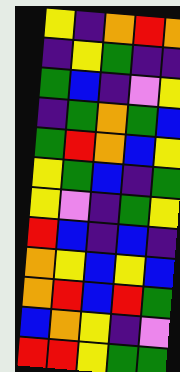[["yellow", "indigo", "orange", "red", "orange"], ["indigo", "yellow", "green", "indigo", "indigo"], ["green", "blue", "indigo", "violet", "yellow"], ["indigo", "green", "orange", "green", "blue"], ["green", "red", "orange", "blue", "yellow"], ["yellow", "green", "blue", "indigo", "green"], ["yellow", "violet", "indigo", "green", "yellow"], ["red", "blue", "indigo", "blue", "indigo"], ["orange", "yellow", "blue", "yellow", "blue"], ["orange", "red", "blue", "red", "green"], ["blue", "orange", "yellow", "indigo", "violet"], ["red", "red", "yellow", "green", "green"]]